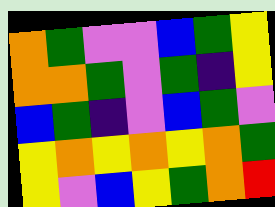[["orange", "green", "violet", "violet", "blue", "green", "yellow"], ["orange", "orange", "green", "violet", "green", "indigo", "yellow"], ["blue", "green", "indigo", "violet", "blue", "green", "violet"], ["yellow", "orange", "yellow", "orange", "yellow", "orange", "green"], ["yellow", "violet", "blue", "yellow", "green", "orange", "red"]]